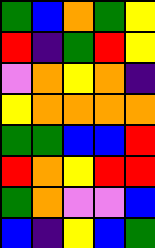[["green", "blue", "orange", "green", "yellow"], ["red", "indigo", "green", "red", "yellow"], ["violet", "orange", "yellow", "orange", "indigo"], ["yellow", "orange", "orange", "orange", "orange"], ["green", "green", "blue", "blue", "red"], ["red", "orange", "yellow", "red", "red"], ["green", "orange", "violet", "violet", "blue"], ["blue", "indigo", "yellow", "blue", "green"]]